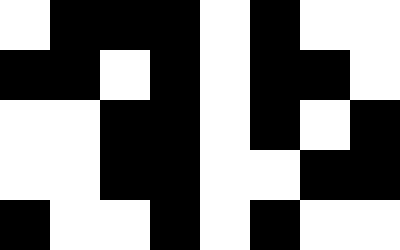[["white", "black", "black", "black", "white", "black", "white", "white"], ["black", "black", "white", "black", "white", "black", "black", "white"], ["white", "white", "black", "black", "white", "black", "white", "black"], ["white", "white", "black", "black", "white", "white", "black", "black"], ["black", "white", "white", "black", "white", "black", "white", "white"]]